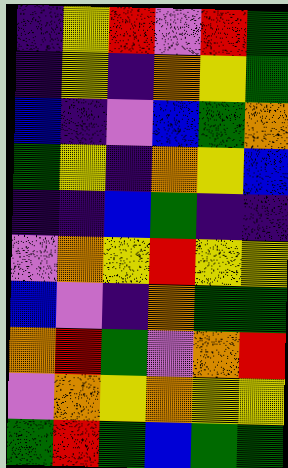[["indigo", "yellow", "red", "violet", "red", "green"], ["indigo", "yellow", "indigo", "orange", "yellow", "green"], ["blue", "indigo", "violet", "blue", "green", "orange"], ["green", "yellow", "indigo", "orange", "yellow", "blue"], ["indigo", "indigo", "blue", "green", "indigo", "indigo"], ["violet", "orange", "yellow", "red", "yellow", "yellow"], ["blue", "violet", "indigo", "orange", "green", "green"], ["orange", "red", "green", "violet", "orange", "red"], ["violet", "orange", "yellow", "orange", "yellow", "yellow"], ["green", "red", "green", "blue", "green", "green"]]